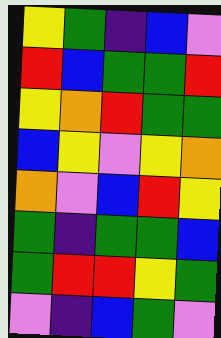[["yellow", "green", "indigo", "blue", "violet"], ["red", "blue", "green", "green", "red"], ["yellow", "orange", "red", "green", "green"], ["blue", "yellow", "violet", "yellow", "orange"], ["orange", "violet", "blue", "red", "yellow"], ["green", "indigo", "green", "green", "blue"], ["green", "red", "red", "yellow", "green"], ["violet", "indigo", "blue", "green", "violet"]]